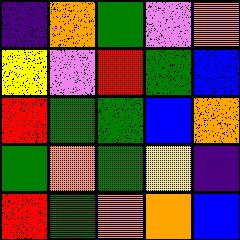[["indigo", "orange", "green", "violet", "orange"], ["yellow", "violet", "red", "green", "blue"], ["red", "green", "green", "blue", "orange"], ["green", "orange", "green", "yellow", "indigo"], ["red", "green", "orange", "orange", "blue"]]